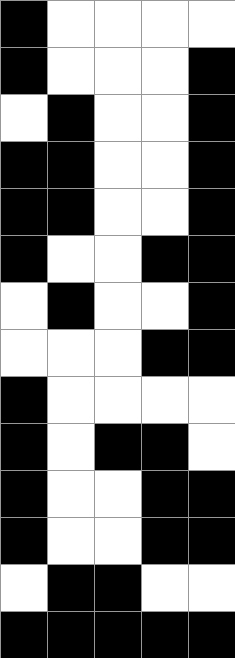[["black", "white", "white", "white", "white"], ["black", "white", "white", "white", "black"], ["white", "black", "white", "white", "black"], ["black", "black", "white", "white", "black"], ["black", "black", "white", "white", "black"], ["black", "white", "white", "black", "black"], ["white", "black", "white", "white", "black"], ["white", "white", "white", "black", "black"], ["black", "white", "white", "white", "white"], ["black", "white", "black", "black", "white"], ["black", "white", "white", "black", "black"], ["black", "white", "white", "black", "black"], ["white", "black", "black", "white", "white"], ["black", "black", "black", "black", "black"]]